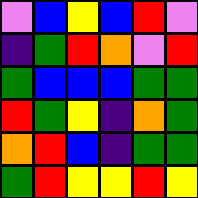[["violet", "blue", "yellow", "blue", "red", "violet"], ["indigo", "green", "red", "orange", "violet", "red"], ["green", "blue", "blue", "blue", "green", "green"], ["red", "green", "yellow", "indigo", "orange", "green"], ["orange", "red", "blue", "indigo", "green", "green"], ["green", "red", "yellow", "yellow", "red", "yellow"]]